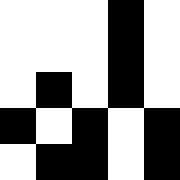[["white", "white", "white", "black", "white"], ["white", "white", "white", "black", "white"], ["white", "black", "white", "black", "white"], ["black", "white", "black", "white", "black"], ["white", "black", "black", "white", "black"]]